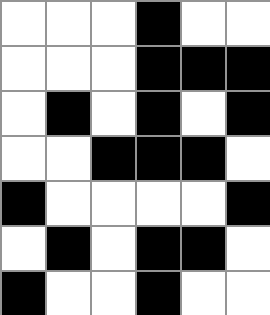[["white", "white", "white", "black", "white", "white"], ["white", "white", "white", "black", "black", "black"], ["white", "black", "white", "black", "white", "black"], ["white", "white", "black", "black", "black", "white"], ["black", "white", "white", "white", "white", "black"], ["white", "black", "white", "black", "black", "white"], ["black", "white", "white", "black", "white", "white"]]